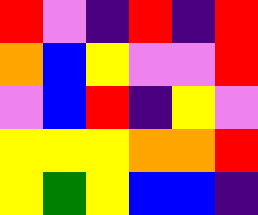[["red", "violet", "indigo", "red", "indigo", "red"], ["orange", "blue", "yellow", "violet", "violet", "red"], ["violet", "blue", "red", "indigo", "yellow", "violet"], ["yellow", "yellow", "yellow", "orange", "orange", "red"], ["yellow", "green", "yellow", "blue", "blue", "indigo"]]